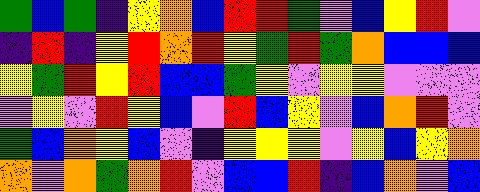[["green", "blue", "green", "indigo", "yellow", "orange", "blue", "red", "red", "green", "violet", "blue", "yellow", "red", "violet"], ["indigo", "red", "indigo", "yellow", "red", "orange", "red", "yellow", "green", "red", "green", "orange", "blue", "blue", "blue"], ["yellow", "green", "red", "yellow", "red", "blue", "blue", "green", "yellow", "violet", "yellow", "yellow", "violet", "violet", "violet"], ["violet", "yellow", "violet", "red", "yellow", "blue", "violet", "red", "blue", "yellow", "violet", "blue", "orange", "red", "violet"], ["green", "blue", "orange", "yellow", "blue", "violet", "indigo", "yellow", "yellow", "yellow", "violet", "yellow", "blue", "yellow", "orange"], ["orange", "violet", "orange", "green", "orange", "red", "violet", "blue", "blue", "red", "indigo", "blue", "orange", "violet", "blue"]]